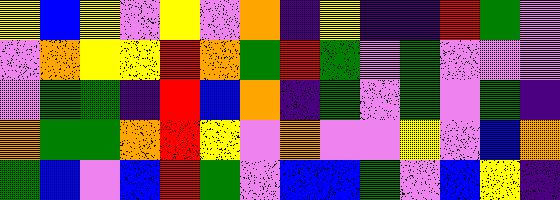[["yellow", "blue", "yellow", "violet", "yellow", "violet", "orange", "indigo", "yellow", "indigo", "indigo", "red", "green", "violet"], ["violet", "orange", "yellow", "yellow", "red", "orange", "green", "red", "green", "violet", "green", "violet", "violet", "violet"], ["violet", "green", "green", "indigo", "red", "blue", "orange", "indigo", "green", "violet", "green", "violet", "green", "indigo"], ["orange", "green", "green", "orange", "red", "yellow", "violet", "orange", "violet", "violet", "yellow", "violet", "blue", "orange"], ["green", "blue", "violet", "blue", "red", "green", "violet", "blue", "blue", "green", "violet", "blue", "yellow", "indigo"]]